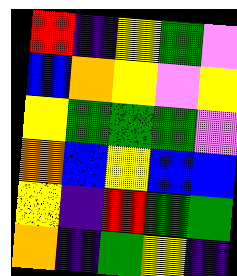[["red", "indigo", "yellow", "green", "violet"], ["blue", "orange", "yellow", "violet", "yellow"], ["yellow", "green", "green", "green", "violet"], ["orange", "blue", "yellow", "blue", "blue"], ["yellow", "indigo", "red", "green", "green"], ["orange", "indigo", "green", "yellow", "indigo"]]